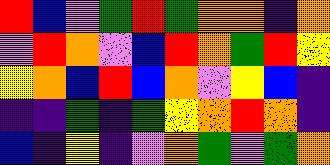[["red", "blue", "violet", "green", "red", "green", "orange", "orange", "indigo", "orange"], ["violet", "red", "orange", "violet", "blue", "red", "orange", "green", "red", "yellow"], ["yellow", "orange", "blue", "red", "blue", "orange", "violet", "yellow", "blue", "indigo"], ["indigo", "indigo", "green", "indigo", "green", "yellow", "orange", "red", "orange", "indigo"], ["blue", "indigo", "yellow", "indigo", "violet", "orange", "green", "violet", "green", "orange"]]